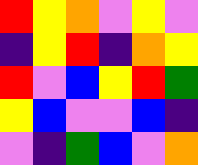[["red", "yellow", "orange", "violet", "yellow", "violet"], ["indigo", "yellow", "red", "indigo", "orange", "yellow"], ["red", "violet", "blue", "yellow", "red", "green"], ["yellow", "blue", "violet", "violet", "blue", "indigo"], ["violet", "indigo", "green", "blue", "violet", "orange"]]